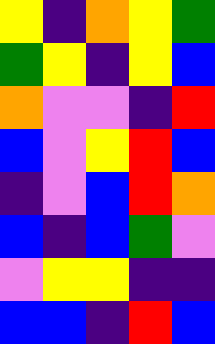[["yellow", "indigo", "orange", "yellow", "green"], ["green", "yellow", "indigo", "yellow", "blue"], ["orange", "violet", "violet", "indigo", "red"], ["blue", "violet", "yellow", "red", "blue"], ["indigo", "violet", "blue", "red", "orange"], ["blue", "indigo", "blue", "green", "violet"], ["violet", "yellow", "yellow", "indigo", "indigo"], ["blue", "blue", "indigo", "red", "blue"]]